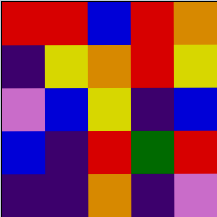[["red", "red", "blue", "red", "orange"], ["indigo", "yellow", "orange", "red", "yellow"], ["violet", "blue", "yellow", "indigo", "blue"], ["blue", "indigo", "red", "green", "red"], ["indigo", "indigo", "orange", "indigo", "violet"]]